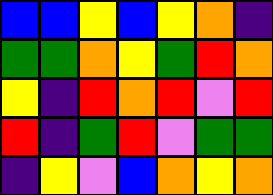[["blue", "blue", "yellow", "blue", "yellow", "orange", "indigo"], ["green", "green", "orange", "yellow", "green", "red", "orange"], ["yellow", "indigo", "red", "orange", "red", "violet", "red"], ["red", "indigo", "green", "red", "violet", "green", "green"], ["indigo", "yellow", "violet", "blue", "orange", "yellow", "orange"]]